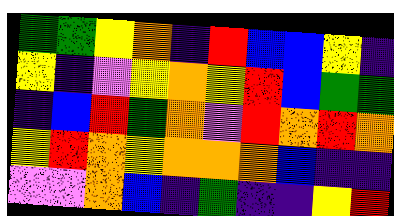[["green", "green", "yellow", "orange", "indigo", "red", "blue", "blue", "yellow", "indigo"], ["yellow", "indigo", "violet", "yellow", "orange", "yellow", "red", "blue", "green", "green"], ["indigo", "blue", "red", "green", "orange", "violet", "red", "orange", "red", "orange"], ["yellow", "red", "orange", "yellow", "orange", "orange", "orange", "blue", "indigo", "indigo"], ["violet", "violet", "orange", "blue", "indigo", "green", "indigo", "indigo", "yellow", "red"]]